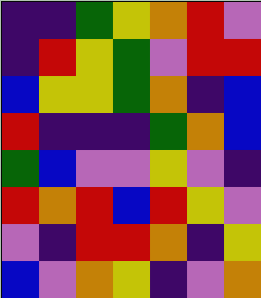[["indigo", "indigo", "green", "yellow", "orange", "red", "violet"], ["indigo", "red", "yellow", "green", "violet", "red", "red"], ["blue", "yellow", "yellow", "green", "orange", "indigo", "blue"], ["red", "indigo", "indigo", "indigo", "green", "orange", "blue"], ["green", "blue", "violet", "violet", "yellow", "violet", "indigo"], ["red", "orange", "red", "blue", "red", "yellow", "violet"], ["violet", "indigo", "red", "red", "orange", "indigo", "yellow"], ["blue", "violet", "orange", "yellow", "indigo", "violet", "orange"]]